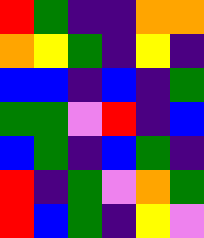[["red", "green", "indigo", "indigo", "orange", "orange"], ["orange", "yellow", "green", "indigo", "yellow", "indigo"], ["blue", "blue", "indigo", "blue", "indigo", "green"], ["green", "green", "violet", "red", "indigo", "blue"], ["blue", "green", "indigo", "blue", "green", "indigo"], ["red", "indigo", "green", "violet", "orange", "green"], ["red", "blue", "green", "indigo", "yellow", "violet"]]